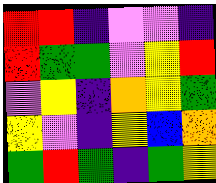[["red", "red", "indigo", "violet", "violet", "indigo"], ["red", "green", "green", "violet", "yellow", "red"], ["violet", "yellow", "indigo", "orange", "yellow", "green"], ["yellow", "violet", "indigo", "yellow", "blue", "orange"], ["green", "red", "green", "indigo", "green", "yellow"]]